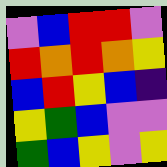[["violet", "blue", "red", "red", "violet"], ["red", "orange", "red", "orange", "yellow"], ["blue", "red", "yellow", "blue", "indigo"], ["yellow", "green", "blue", "violet", "violet"], ["green", "blue", "yellow", "violet", "yellow"]]